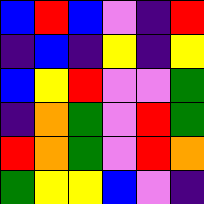[["blue", "red", "blue", "violet", "indigo", "red"], ["indigo", "blue", "indigo", "yellow", "indigo", "yellow"], ["blue", "yellow", "red", "violet", "violet", "green"], ["indigo", "orange", "green", "violet", "red", "green"], ["red", "orange", "green", "violet", "red", "orange"], ["green", "yellow", "yellow", "blue", "violet", "indigo"]]